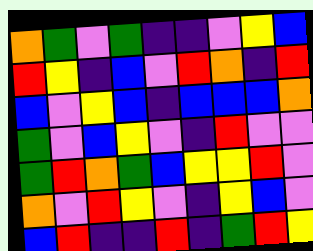[["orange", "green", "violet", "green", "indigo", "indigo", "violet", "yellow", "blue"], ["red", "yellow", "indigo", "blue", "violet", "red", "orange", "indigo", "red"], ["blue", "violet", "yellow", "blue", "indigo", "blue", "blue", "blue", "orange"], ["green", "violet", "blue", "yellow", "violet", "indigo", "red", "violet", "violet"], ["green", "red", "orange", "green", "blue", "yellow", "yellow", "red", "violet"], ["orange", "violet", "red", "yellow", "violet", "indigo", "yellow", "blue", "violet"], ["blue", "red", "indigo", "indigo", "red", "indigo", "green", "red", "yellow"]]